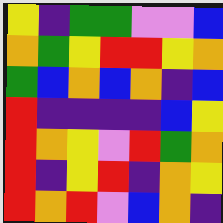[["yellow", "indigo", "green", "green", "violet", "violet", "blue"], ["orange", "green", "yellow", "red", "red", "yellow", "orange"], ["green", "blue", "orange", "blue", "orange", "indigo", "blue"], ["red", "indigo", "indigo", "indigo", "indigo", "blue", "yellow"], ["red", "orange", "yellow", "violet", "red", "green", "orange"], ["red", "indigo", "yellow", "red", "indigo", "orange", "yellow"], ["red", "orange", "red", "violet", "blue", "orange", "indigo"]]